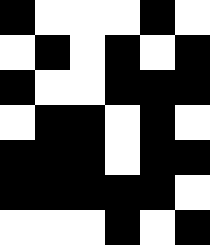[["black", "white", "white", "white", "black", "white"], ["white", "black", "white", "black", "white", "black"], ["black", "white", "white", "black", "black", "black"], ["white", "black", "black", "white", "black", "white"], ["black", "black", "black", "white", "black", "black"], ["black", "black", "black", "black", "black", "white"], ["white", "white", "white", "black", "white", "black"]]